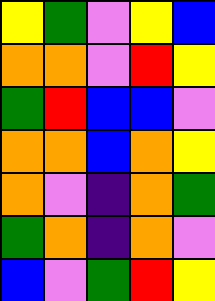[["yellow", "green", "violet", "yellow", "blue"], ["orange", "orange", "violet", "red", "yellow"], ["green", "red", "blue", "blue", "violet"], ["orange", "orange", "blue", "orange", "yellow"], ["orange", "violet", "indigo", "orange", "green"], ["green", "orange", "indigo", "orange", "violet"], ["blue", "violet", "green", "red", "yellow"]]